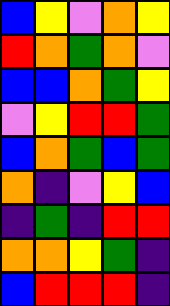[["blue", "yellow", "violet", "orange", "yellow"], ["red", "orange", "green", "orange", "violet"], ["blue", "blue", "orange", "green", "yellow"], ["violet", "yellow", "red", "red", "green"], ["blue", "orange", "green", "blue", "green"], ["orange", "indigo", "violet", "yellow", "blue"], ["indigo", "green", "indigo", "red", "red"], ["orange", "orange", "yellow", "green", "indigo"], ["blue", "red", "red", "red", "indigo"]]